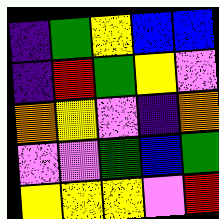[["indigo", "green", "yellow", "blue", "blue"], ["indigo", "red", "green", "yellow", "violet"], ["orange", "yellow", "violet", "indigo", "orange"], ["violet", "violet", "green", "blue", "green"], ["yellow", "yellow", "yellow", "violet", "red"]]